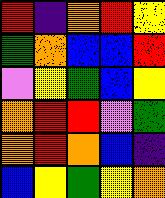[["red", "indigo", "orange", "red", "yellow"], ["green", "orange", "blue", "blue", "red"], ["violet", "yellow", "green", "blue", "yellow"], ["orange", "red", "red", "violet", "green"], ["orange", "red", "orange", "blue", "indigo"], ["blue", "yellow", "green", "yellow", "orange"]]